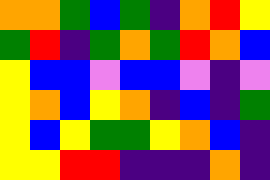[["orange", "orange", "green", "blue", "green", "indigo", "orange", "red", "yellow"], ["green", "red", "indigo", "green", "orange", "green", "red", "orange", "blue"], ["yellow", "blue", "blue", "violet", "blue", "blue", "violet", "indigo", "violet"], ["yellow", "orange", "blue", "yellow", "orange", "indigo", "blue", "indigo", "green"], ["yellow", "blue", "yellow", "green", "green", "yellow", "orange", "blue", "indigo"], ["yellow", "yellow", "red", "red", "indigo", "indigo", "indigo", "orange", "indigo"]]